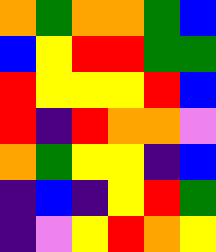[["orange", "green", "orange", "orange", "green", "blue"], ["blue", "yellow", "red", "red", "green", "green"], ["red", "yellow", "yellow", "yellow", "red", "blue"], ["red", "indigo", "red", "orange", "orange", "violet"], ["orange", "green", "yellow", "yellow", "indigo", "blue"], ["indigo", "blue", "indigo", "yellow", "red", "green"], ["indigo", "violet", "yellow", "red", "orange", "yellow"]]